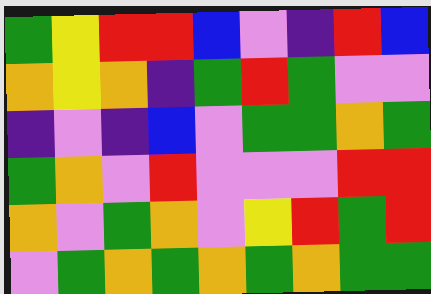[["green", "yellow", "red", "red", "blue", "violet", "indigo", "red", "blue"], ["orange", "yellow", "orange", "indigo", "green", "red", "green", "violet", "violet"], ["indigo", "violet", "indigo", "blue", "violet", "green", "green", "orange", "green"], ["green", "orange", "violet", "red", "violet", "violet", "violet", "red", "red"], ["orange", "violet", "green", "orange", "violet", "yellow", "red", "green", "red"], ["violet", "green", "orange", "green", "orange", "green", "orange", "green", "green"]]